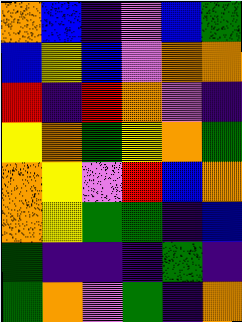[["orange", "blue", "indigo", "violet", "blue", "green"], ["blue", "yellow", "blue", "violet", "orange", "orange"], ["red", "indigo", "red", "orange", "violet", "indigo"], ["yellow", "orange", "green", "yellow", "orange", "green"], ["orange", "yellow", "violet", "red", "blue", "orange"], ["orange", "yellow", "green", "green", "indigo", "blue"], ["green", "indigo", "indigo", "indigo", "green", "indigo"], ["green", "orange", "violet", "green", "indigo", "orange"]]